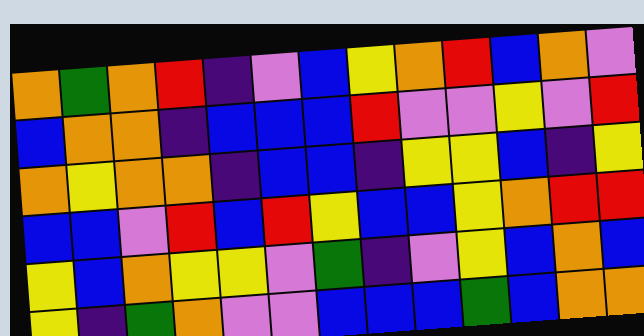[["orange", "green", "orange", "red", "indigo", "violet", "blue", "yellow", "orange", "red", "blue", "orange", "violet"], ["blue", "orange", "orange", "indigo", "blue", "blue", "blue", "red", "violet", "violet", "yellow", "violet", "red"], ["orange", "yellow", "orange", "orange", "indigo", "blue", "blue", "indigo", "yellow", "yellow", "blue", "indigo", "yellow"], ["blue", "blue", "violet", "red", "blue", "red", "yellow", "blue", "blue", "yellow", "orange", "red", "red"], ["yellow", "blue", "orange", "yellow", "yellow", "violet", "green", "indigo", "violet", "yellow", "blue", "orange", "blue"], ["yellow", "indigo", "green", "orange", "violet", "violet", "blue", "blue", "blue", "green", "blue", "orange", "orange"]]